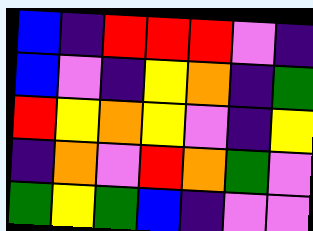[["blue", "indigo", "red", "red", "red", "violet", "indigo"], ["blue", "violet", "indigo", "yellow", "orange", "indigo", "green"], ["red", "yellow", "orange", "yellow", "violet", "indigo", "yellow"], ["indigo", "orange", "violet", "red", "orange", "green", "violet"], ["green", "yellow", "green", "blue", "indigo", "violet", "violet"]]